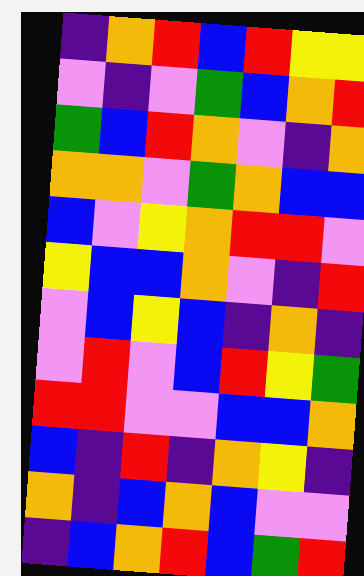[["indigo", "orange", "red", "blue", "red", "yellow", "yellow"], ["violet", "indigo", "violet", "green", "blue", "orange", "red"], ["green", "blue", "red", "orange", "violet", "indigo", "orange"], ["orange", "orange", "violet", "green", "orange", "blue", "blue"], ["blue", "violet", "yellow", "orange", "red", "red", "violet"], ["yellow", "blue", "blue", "orange", "violet", "indigo", "red"], ["violet", "blue", "yellow", "blue", "indigo", "orange", "indigo"], ["violet", "red", "violet", "blue", "red", "yellow", "green"], ["red", "red", "violet", "violet", "blue", "blue", "orange"], ["blue", "indigo", "red", "indigo", "orange", "yellow", "indigo"], ["orange", "indigo", "blue", "orange", "blue", "violet", "violet"], ["indigo", "blue", "orange", "red", "blue", "green", "red"]]